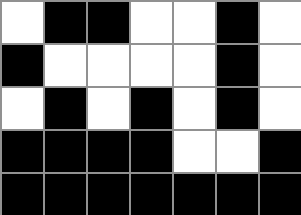[["white", "black", "black", "white", "white", "black", "white"], ["black", "white", "white", "white", "white", "black", "white"], ["white", "black", "white", "black", "white", "black", "white"], ["black", "black", "black", "black", "white", "white", "black"], ["black", "black", "black", "black", "black", "black", "black"]]